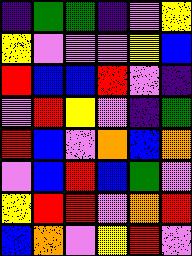[["indigo", "green", "green", "indigo", "violet", "yellow"], ["yellow", "violet", "violet", "violet", "yellow", "blue"], ["red", "blue", "blue", "red", "violet", "indigo"], ["violet", "red", "yellow", "violet", "indigo", "green"], ["red", "blue", "violet", "orange", "blue", "orange"], ["violet", "blue", "red", "blue", "green", "violet"], ["yellow", "red", "red", "violet", "orange", "red"], ["blue", "orange", "violet", "yellow", "red", "violet"]]